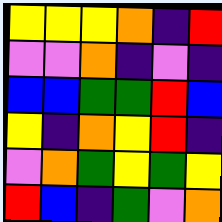[["yellow", "yellow", "yellow", "orange", "indigo", "red"], ["violet", "violet", "orange", "indigo", "violet", "indigo"], ["blue", "blue", "green", "green", "red", "blue"], ["yellow", "indigo", "orange", "yellow", "red", "indigo"], ["violet", "orange", "green", "yellow", "green", "yellow"], ["red", "blue", "indigo", "green", "violet", "orange"]]